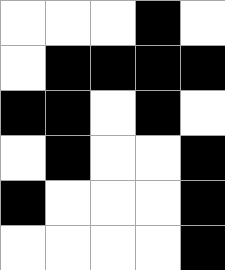[["white", "white", "white", "black", "white"], ["white", "black", "black", "black", "black"], ["black", "black", "white", "black", "white"], ["white", "black", "white", "white", "black"], ["black", "white", "white", "white", "black"], ["white", "white", "white", "white", "black"]]